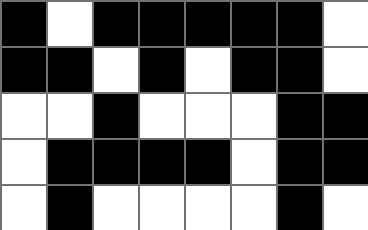[["black", "white", "black", "black", "black", "black", "black", "white"], ["black", "black", "white", "black", "white", "black", "black", "white"], ["white", "white", "black", "white", "white", "white", "black", "black"], ["white", "black", "black", "black", "black", "white", "black", "black"], ["white", "black", "white", "white", "white", "white", "black", "white"]]